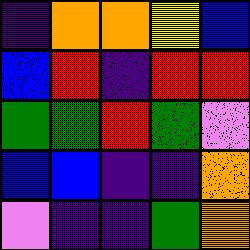[["indigo", "orange", "orange", "yellow", "blue"], ["blue", "red", "indigo", "red", "red"], ["green", "green", "red", "green", "violet"], ["blue", "blue", "indigo", "indigo", "orange"], ["violet", "indigo", "indigo", "green", "orange"]]